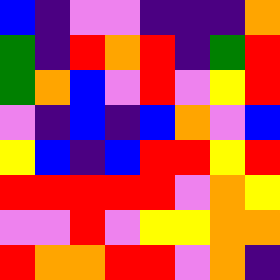[["blue", "indigo", "violet", "violet", "indigo", "indigo", "indigo", "orange"], ["green", "indigo", "red", "orange", "red", "indigo", "green", "red"], ["green", "orange", "blue", "violet", "red", "violet", "yellow", "red"], ["violet", "indigo", "blue", "indigo", "blue", "orange", "violet", "blue"], ["yellow", "blue", "indigo", "blue", "red", "red", "yellow", "red"], ["red", "red", "red", "red", "red", "violet", "orange", "yellow"], ["violet", "violet", "red", "violet", "yellow", "yellow", "orange", "orange"], ["red", "orange", "orange", "red", "red", "violet", "orange", "indigo"]]